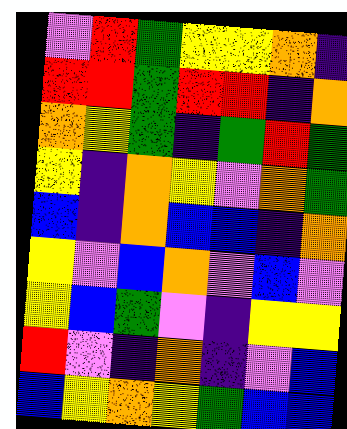[["violet", "red", "green", "yellow", "yellow", "orange", "indigo"], ["red", "red", "green", "red", "red", "indigo", "orange"], ["orange", "yellow", "green", "indigo", "green", "red", "green"], ["yellow", "indigo", "orange", "yellow", "violet", "orange", "green"], ["blue", "indigo", "orange", "blue", "blue", "indigo", "orange"], ["yellow", "violet", "blue", "orange", "violet", "blue", "violet"], ["yellow", "blue", "green", "violet", "indigo", "yellow", "yellow"], ["red", "violet", "indigo", "orange", "indigo", "violet", "blue"], ["blue", "yellow", "orange", "yellow", "green", "blue", "blue"]]